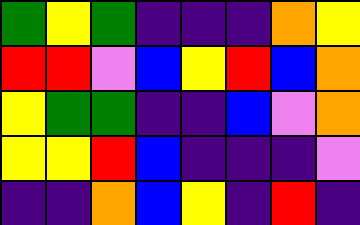[["green", "yellow", "green", "indigo", "indigo", "indigo", "orange", "yellow"], ["red", "red", "violet", "blue", "yellow", "red", "blue", "orange"], ["yellow", "green", "green", "indigo", "indigo", "blue", "violet", "orange"], ["yellow", "yellow", "red", "blue", "indigo", "indigo", "indigo", "violet"], ["indigo", "indigo", "orange", "blue", "yellow", "indigo", "red", "indigo"]]